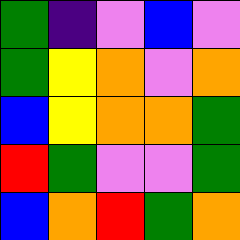[["green", "indigo", "violet", "blue", "violet"], ["green", "yellow", "orange", "violet", "orange"], ["blue", "yellow", "orange", "orange", "green"], ["red", "green", "violet", "violet", "green"], ["blue", "orange", "red", "green", "orange"]]